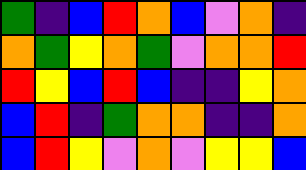[["green", "indigo", "blue", "red", "orange", "blue", "violet", "orange", "indigo"], ["orange", "green", "yellow", "orange", "green", "violet", "orange", "orange", "red"], ["red", "yellow", "blue", "red", "blue", "indigo", "indigo", "yellow", "orange"], ["blue", "red", "indigo", "green", "orange", "orange", "indigo", "indigo", "orange"], ["blue", "red", "yellow", "violet", "orange", "violet", "yellow", "yellow", "blue"]]